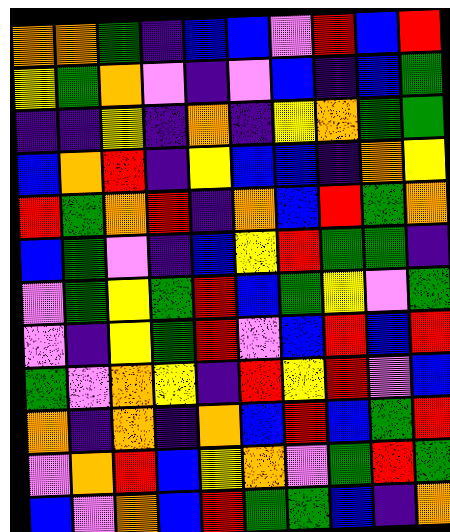[["orange", "orange", "green", "indigo", "blue", "blue", "violet", "red", "blue", "red"], ["yellow", "green", "orange", "violet", "indigo", "violet", "blue", "indigo", "blue", "green"], ["indigo", "indigo", "yellow", "indigo", "orange", "indigo", "yellow", "orange", "green", "green"], ["blue", "orange", "red", "indigo", "yellow", "blue", "blue", "indigo", "orange", "yellow"], ["red", "green", "orange", "red", "indigo", "orange", "blue", "red", "green", "orange"], ["blue", "green", "violet", "indigo", "blue", "yellow", "red", "green", "green", "indigo"], ["violet", "green", "yellow", "green", "red", "blue", "green", "yellow", "violet", "green"], ["violet", "indigo", "yellow", "green", "red", "violet", "blue", "red", "blue", "red"], ["green", "violet", "orange", "yellow", "indigo", "red", "yellow", "red", "violet", "blue"], ["orange", "indigo", "orange", "indigo", "orange", "blue", "red", "blue", "green", "red"], ["violet", "orange", "red", "blue", "yellow", "orange", "violet", "green", "red", "green"], ["blue", "violet", "orange", "blue", "red", "green", "green", "blue", "indigo", "orange"]]